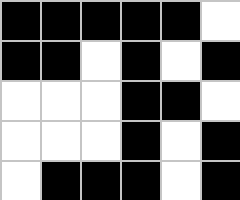[["black", "black", "black", "black", "black", "white"], ["black", "black", "white", "black", "white", "black"], ["white", "white", "white", "black", "black", "white"], ["white", "white", "white", "black", "white", "black"], ["white", "black", "black", "black", "white", "black"]]